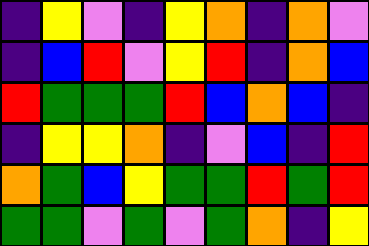[["indigo", "yellow", "violet", "indigo", "yellow", "orange", "indigo", "orange", "violet"], ["indigo", "blue", "red", "violet", "yellow", "red", "indigo", "orange", "blue"], ["red", "green", "green", "green", "red", "blue", "orange", "blue", "indigo"], ["indigo", "yellow", "yellow", "orange", "indigo", "violet", "blue", "indigo", "red"], ["orange", "green", "blue", "yellow", "green", "green", "red", "green", "red"], ["green", "green", "violet", "green", "violet", "green", "orange", "indigo", "yellow"]]